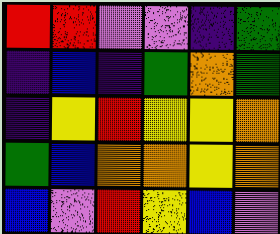[["red", "red", "violet", "violet", "indigo", "green"], ["indigo", "blue", "indigo", "green", "orange", "green"], ["indigo", "yellow", "red", "yellow", "yellow", "orange"], ["green", "blue", "orange", "orange", "yellow", "orange"], ["blue", "violet", "red", "yellow", "blue", "violet"]]